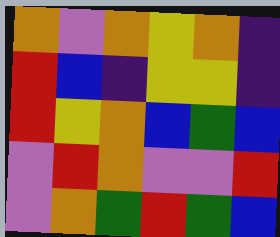[["orange", "violet", "orange", "yellow", "orange", "indigo"], ["red", "blue", "indigo", "yellow", "yellow", "indigo"], ["red", "yellow", "orange", "blue", "green", "blue"], ["violet", "red", "orange", "violet", "violet", "red"], ["violet", "orange", "green", "red", "green", "blue"]]